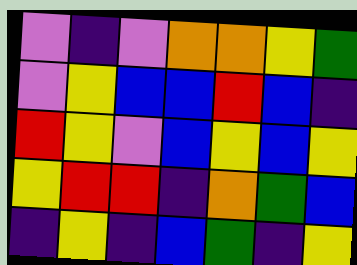[["violet", "indigo", "violet", "orange", "orange", "yellow", "green"], ["violet", "yellow", "blue", "blue", "red", "blue", "indigo"], ["red", "yellow", "violet", "blue", "yellow", "blue", "yellow"], ["yellow", "red", "red", "indigo", "orange", "green", "blue"], ["indigo", "yellow", "indigo", "blue", "green", "indigo", "yellow"]]